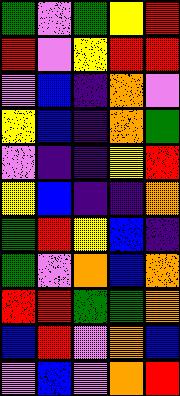[["green", "violet", "green", "yellow", "red"], ["red", "violet", "yellow", "red", "red"], ["violet", "blue", "indigo", "orange", "violet"], ["yellow", "blue", "indigo", "orange", "green"], ["violet", "indigo", "indigo", "yellow", "red"], ["yellow", "blue", "indigo", "indigo", "orange"], ["green", "red", "yellow", "blue", "indigo"], ["green", "violet", "orange", "blue", "orange"], ["red", "red", "green", "green", "orange"], ["blue", "red", "violet", "orange", "blue"], ["violet", "blue", "violet", "orange", "red"]]